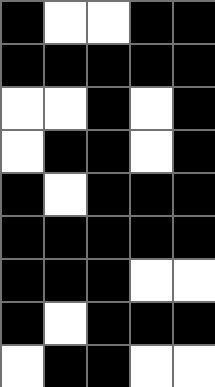[["black", "white", "white", "black", "black"], ["black", "black", "black", "black", "black"], ["white", "white", "black", "white", "black"], ["white", "black", "black", "white", "black"], ["black", "white", "black", "black", "black"], ["black", "black", "black", "black", "black"], ["black", "black", "black", "white", "white"], ["black", "white", "black", "black", "black"], ["white", "black", "black", "white", "white"]]